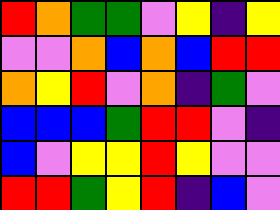[["red", "orange", "green", "green", "violet", "yellow", "indigo", "yellow"], ["violet", "violet", "orange", "blue", "orange", "blue", "red", "red"], ["orange", "yellow", "red", "violet", "orange", "indigo", "green", "violet"], ["blue", "blue", "blue", "green", "red", "red", "violet", "indigo"], ["blue", "violet", "yellow", "yellow", "red", "yellow", "violet", "violet"], ["red", "red", "green", "yellow", "red", "indigo", "blue", "violet"]]